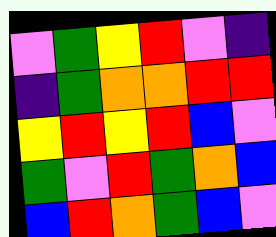[["violet", "green", "yellow", "red", "violet", "indigo"], ["indigo", "green", "orange", "orange", "red", "red"], ["yellow", "red", "yellow", "red", "blue", "violet"], ["green", "violet", "red", "green", "orange", "blue"], ["blue", "red", "orange", "green", "blue", "violet"]]